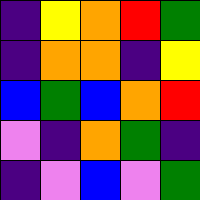[["indigo", "yellow", "orange", "red", "green"], ["indigo", "orange", "orange", "indigo", "yellow"], ["blue", "green", "blue", "orange", "red"], ["violet", "indigo", "orange", "green", "indigo"], ["indigo", "violet", "blue", "violet", "green"]]